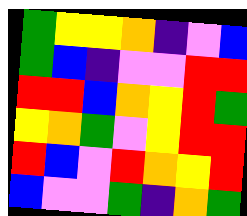[["green", "yellow", "yellow", "orange", "indigo", "violet", "blue"], ["green", "blue", "indigo", "violet", "violet", "red", "red"], ["red", "red", "blue", "orange", "yellow", "red", "green"], ["yellow", "orange", "green", "violet", "yellow", "red", "red"], ["red", "blue", "violet", "red", "orange", "yellow", "red"], ["blue", "violet", "violet", "green", "indigo", "orange", "green"]]